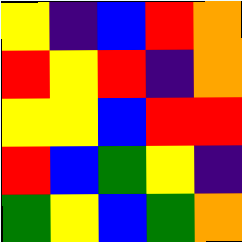[["yellow", "indigo", "blue", "red", "orange"], ["red", "yellow", "red", "indigo", "orange"], ["yellow", "yellow", "blue", "red", "red"], ["red", "blue", "green", "yellow", "indigo"], ["green", "yellow", "blue", "green", "orange"]]